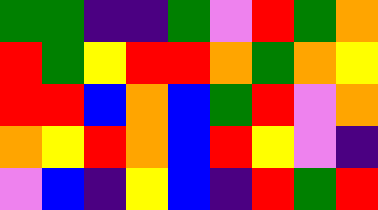[["green", "green", "indigo", "indigo", "green", "violet", "red", "green", "orange"], ["red", "green", "yellow", "red", "red", "orange", "green", "orange", "yellow"], ["red", "red", "blue", "orange", "blue", "green", "red", "violet", "orange"], ["orange", "yellow", "red", "orange", "blue", "red", "yellow", "violet", "indigo"], ["violet", "blue", "indigo", "yellow", "blue", "indigo", "red", "green", "red"]]